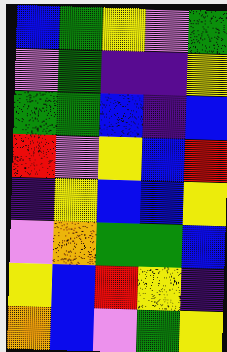[["blue", "green", "yellow", "violet", "green"], ["violet", "green", "indigo", "indigo", "yellow"], ["green", "green", "blue", "indigo", "blue"], ["red", "violet", "yellow", "blue", "red"], ["indigo", "yellow", "blue", "blue", "yellow"], ["violet", "orange", "green", "green", "blue"], ["yellow", "blue", "red", "yellow", "indigo"], ["orange", "blue", "violet", "green", "yellow"]]